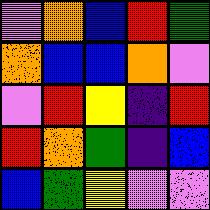[["violet", "orange", "blue", "red", "green"], ["orange", "blue", "blue", "orange", "violet"], ["violet", "red", "yellow", "indigo", "red"], ["red", "orange", "green", "indigo", "blue"], ["blue", "green", "yellow", "violet", "violet"]]